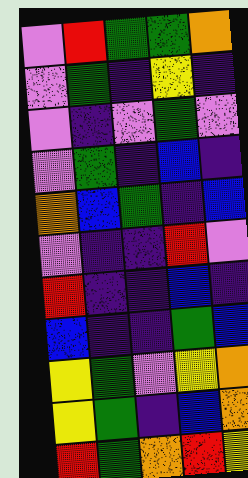[["violet", "red", "green", "green", "orange"], ["violet", "green", "indigo", "yellow", "indigo"], ["violet", "indigo", "violet", "green", "violet"], ["violet", "green", "indigo", "blue", "indigo"], ["orange", "blue", "green", "indigo", "blue"], ["violet", "indigo", "indigo", "red", "violet"], ["red", "indigo", "indigo", "blue", "indigo"], ["blue", "indigo", "indigo", "green", "blue"], ["yellow", "green", "violet", "yellow", "orange"], ["yellow", "green", "indigo", "blue", "orange"], ["red", "green", "orange", "red", "yellow"]]